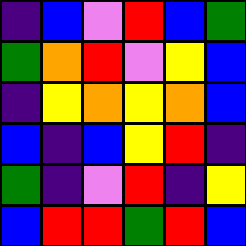[["indigo", "blue", "violet", "red", "blue", "green"], ["green", "orange", "red", "violet", "yellow", "blue"], ["indigo", "yellow", "orange", "yellow", "orange", "blue"], ["blue", "indigo", "blue", "yellow", "red", "indigo"], ["green", "indigo", "violet", "red", "indigo", "yellow"], ["blue", "red", "red", "green", "red", "blue"]]